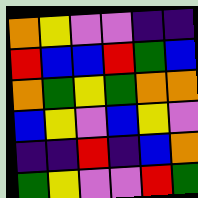[["orange", "yellow", "violet", "violet", "indigo", "indigo"], ["red", "blue", "blue", "red", "green", "blue"], ["orange", "green", "yellow", "green", "orange", "orange"], ["blue", "yellow", "violet", "blue", "yellow", "violet"], ["indigo", "indigo", "red", "indigo", "blue", "orange"], ["green", "yellow", "violet", "violet", "red", "green"]]